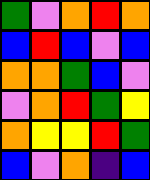[["green", "violet", "orange", "red", "orange"], ["blue", "red", "blue", "violet", "blue"], ["orange", "orange", "green", "blue", "violet"], ["violet", "orange", "red", "green", "yellow"], ["orange", "yellow", "yellow", "red", "green"], ["blue", "violet", "orange", "indigo", "blue"]]